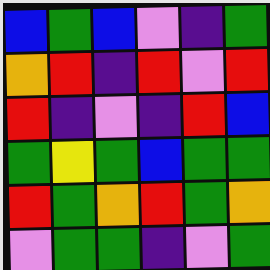[["blue", "green", "blue", "violet", "indigo", "green"], ["orange", "red", "indigo", "red", "violet", "red"], ["red", "indigo", "violet", "indigo", "red", "blue"], ["green", "yellow", "green", "blue", "green", "green"], ["red", "green", "orange", "red", "green", "orange"], ["violet", "green", "green", "indigo", "violet", "green"]]